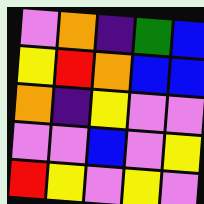[["violet", "orange", "indigo", "green", "blue"], ["yellow", "red", "orange", "blue", "blue"], ["orange", "indigo", "yellow", "violet", "violet"], ["violet", "violet", "blue", "violet", "yellow"], ["red", "yellow", "violet", "yellow", "violet"]]